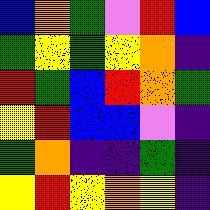[["blue", "orange", "green", "violet", "red", "blue"], ["green", "yellow", "green", "yellow", "orange", "indigo"], ["red", "green", "blue", "red", "orange", "green"], ["yellow", "red", "blue", "blue", "violet", "indigo"], ["green", "orange", "indigo", "indigo", "green", "indigo"], ["yellow", "red", "yellow", "orange", "yellow", "indigo"]]